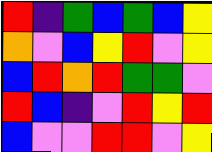[["red", "indigo", "green", "blue", "green", "blue", "yellow"], ["orange", "violet", "blue", "yellow", "red", "violet", "yellow"], ["blue", "red", "orange", "red", "green", "green", "violet"], ["red", "blue", "indigo", "violet", "red", "yellow", "red"], ["blue", "violet", "violet", "red", "red", "violet", "yellow"]]